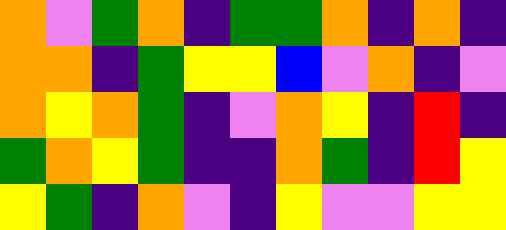[["orange", "violet", "green", "orange", "indigo", "green", "green", "orange", "indigo", "orange", "indigo"], ["orange", "orange", "indigo", "green", "yellow", "yellow", "blue", "violet", "orange", "indigo", "violet"], ["orange", "yellow", "orange", "green", "indigo", "violet", "orange", "yellow", "indigo", "red", "indigo"], ["green", "orange", "yellow", "green", "indigo", "indigo", "orange", "green", "indigo", "red", "yellow"], ["yellow", "green", "indigo", "orange", "violet", "indigo", "yellow", "violet", "violet", "yellow", "yellow"]]